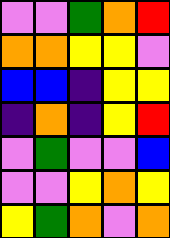[["violet", "violet", "green", "orange", "red"], ["orange", "orange", "yellow", "yellow", "violet"], ["blue", "blue", "indigo", "yellow", "yellow"], ["indigo", "orange", "indigo", "yellow", "red"], ["violet", "green", "violet", "violet", "blue"], ["violet", "violet", "yellow", "orange", "yellow"], ["yellow", "green", "orange", "violet", "orange"]]